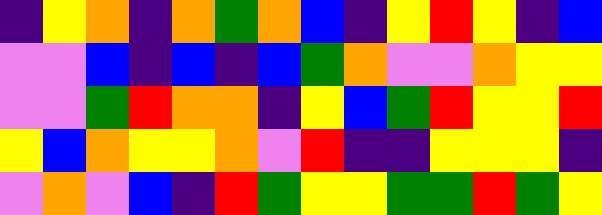[["indigo", "yellow", "orange", "indigo", "orange", "green", "orange", "blue", "indigo", "yellow", "red", "yellow", "indigo", "blue"], ["violet", "violet", "blue", "indigo", "blue", "indigo", "blue", "green", "orange", "violet", "violet", "orange", "yellow", "yellow"], ["violet", "violet", "green", "red", "orange", "orange", "indigo", "yellow", "blue", "green", "red", "yellow", "yellow", "red"], ["yellow", "blue", "orange", "yellow", "yellow", "orange", "violet", "red", "indigo", "indigo", "yellow", "yellow", "yellow", "indigo"], ["violet", "orange", "violet", "blue", "indigo", "red", "green", "yellow", "yellow", "green", "green", "red", "green", "yellow"]]